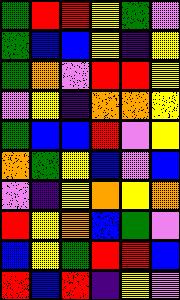[["green", "red", "red", "yellow", "green", "violet"], ["green", "blue", "blue", "yellow", "indigo", "yellow"], ["green", "orange", "violet", "red", "red", "yellow"], ["violet", "yellow", "indigo", "orange", "orange", "yellow"], ["green", "blue", "blue", "red", "violet", "yellow"], ["orange", "green", "yellow", "blue", "violet", "blue"], ["violet", "indigo", "yellow", "orange", "yellow", "orange"], ["red", "yellow", "orange", "blue", "green", "violet"], ["blue", "yellow", "green", "red", "red", "blue"], ["red", "blue", "red", "indigo", "yellow", "violet"]]